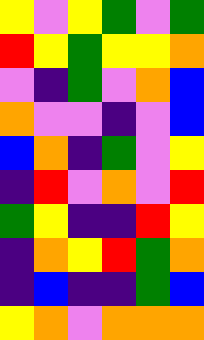[["yellow", "violet", "yellow", "green", "violet", "green"], ["red", "yellow", "green", "yellow", "yellow", "orange"], ["violet", "indigo", "green", "violet", "orange", "blue"], ["orange", "violet", "violet", "indigo", "violet", "blue"], ["blue", "orange", "indigo", "green", "violet", "yellow"], ["indigo", "red", "violet", "orange", "violet", "red"], ["green", "yellow", "indigo", "indigo", "red", "yellow"], ["indigo", "orange", "yellow", "red", "green", "orange"], ["indigo", "blue", "indigo", "indigo", "green", "blue"], ["yellow", "orange", "violet", "orange", "orange", "orange"]]